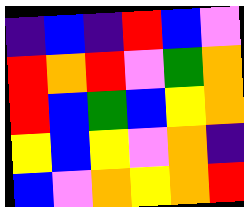[["indigo", "blue", "indigo", "red", "blue", "violet"], ["red", "orange", "red", "violet", "green", "orange"], ["red", "blue", "green", "blue", "yellow", "orange"], ["yellow", "blue", "yellow", "violet", "orange", "indigo"], ["blue", "violet", "orange", "yellow", "orange", "red"]]